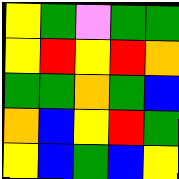[["yellow", "green", "violet", "green", "green"], ["yellow", "red", "yellow", "red", "orange"], ["green", "green", "orange", "green", "blue"], ["orange", "blue", "yellow", "red", "green"], ["yellow", "blue", "green", "blue", "yellow"]]